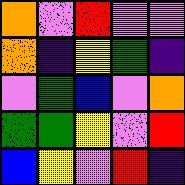[["orange", "violet", "red", "violet", "violet"], ["orange", "indigo", "yellow", "green", "indigo"], ["violet", "green", "blue", "violet", "orange"], ["green", "green", "yellow", "violet", "red"], ["blue", "yellow", "violet", "red", "indigo"]]